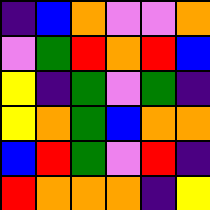[["indigo", "blue", "orange", "violet", "violet", "orange"], ["violet", "green", "red", "orange", "red", "blue"], ["yellow", "indigo", "green", "violet", "green", "indigo"], ["yellow", "orange", "green", "blue", "orange", "orange"], ["blue", "red", "green", "violet", "red", "indigo"], ["red", "orange", "orange", "orange", "indigo", "yellow"]]